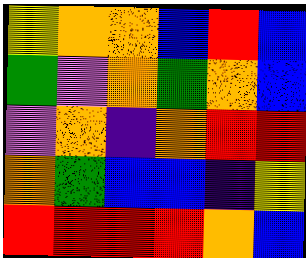[["yellow", "orange", "orange", "blue", "red", "blue"], ["green", "violet", "orange", "green", "orange", "blue"], ["violet", "orange", "indigo", "orange", "red", "red"], ["orange", "green", "blue", "blue", "indigo", "yellow"], ["red", "red", "red", "red", "orange", "blue"]]